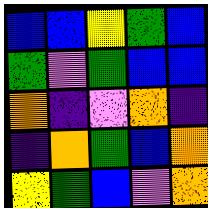[["blue", "blue", "yellow", "green", "blue"], ["green", "violet", "green", "blue", "blue"], ["orange", "indigo", "violet", "orange", "indigo"], ["indigo", "orange", "green", "blue", "orange"], ["yellow", "green", "blue", "violet", "orange"]]